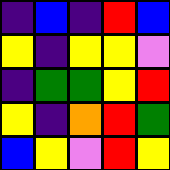[["indigo", "blue", "indigo", "red", "blue"], ["yellow", "indigo", "yellow", "yellow", "violet"], ["indigo", "green", "green", "yellow", "red"], ["yellow", "indigo", "orange", "red", "green"], ["blue", "yellow", "violet", "red", "yellow"]]